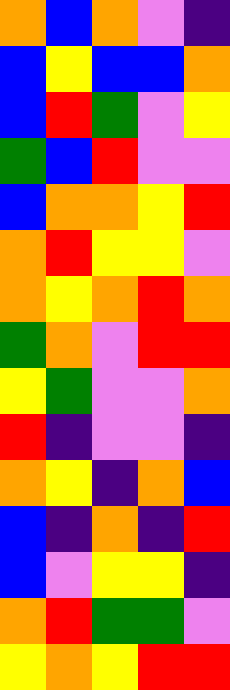[["orange", "blue", "orange", "violet", "indigo"], ["blue", "yellow", "blue", "blue", "orange"], ["blue", "red", "green", "violet", "yellow"], ["green", "blue", "red", "violet", "violet"], ["blue", "orange", "orange", "yellow", "red"], ["orange", "red", "yellow", "yellow", "violet"], ["orange", "yellow", "orange", "red", "orange"], ["green", "orange", "violet", "red", "red"], ["yellow", "green", "violet", "violet", "orange"], ["red", "indigo", "violet", "violet", "indigo"], ["orange", "yellow", "indigo", "orange", "blue"], ["blue", "indigo", "orange", "indigo", "red"], ["blue", "violet", "yellow", "yellow", "indigo"], ["orange", "red", "green", "green", "violet"], ["yellow", "orange", "yellow", "red", "red"]]